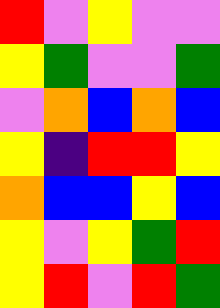[["red", "violet", "yellow", "violet", "violet"], ["yellow", "green", "violet", "violet", "green"], ["violet", "orange", "blue", "orange", "blue"], ["yellow", "indigo", "red", "red", "yellow"], ["orange", "blue", "blue", "yellow", "blue"], ["yellow", "violet", "yellow", "green", "red"], ["yellow", "red", "violet", "red", "green"]]